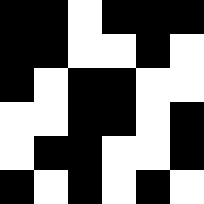[["black", "black", "white", "black", "black", "black"], ["black", "black", "white", "white", "black", "white"], ["black", "white", "black", "black", "white", "white"], ["white", "white", "black", "black", "white", "black"], ["white", "black", "black", "white", "white", "black"], ["black", "white", "black", "white", "black", "white"]]